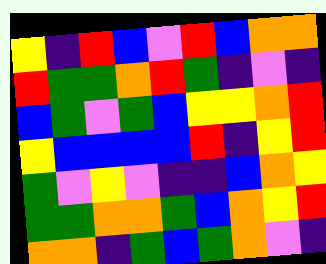[["yellow", "indigo", "red", "blue", "violet", "red", "blue", "orange", "orange"], ["red", "green", "green", "orange", "red", "green", "indigo", "violet", "indigo"], ["blue", "green", "violet", "green", "blue", "yellow", "yellow", "orange", "red"], ["yellow", "blue", "blue", "blue", "blue", "red", "indigo", "yellow", "red"], ["green", "violet", "yellow", "violet", "indigo", "indigo", "blue", "orange", "yellow"], ["green", "green", "orange", "orange", "green", "blue", "orange", "yellow", "red"], ["orange", "orange", "indigo", "green", "blue", "green", "orange", "violet", "indigo"]]